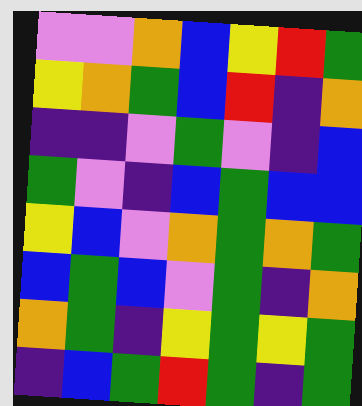[["violet", "violet", "orange", "blue", "yellow", "red", "green"], ["yellow", "orange", "green", "blue", "red", "indigo", "orange"], ["indigo", "indigo", "violet", "green", "violet", "indigo", "blue"], ["green", "violet", "indigo", "blue", "green", "blue", "blue"], ["yellow", "blue", "violet", "orange", "green", "orange", "green"], ["blue", "green", "blue", "violet", "green", "indigo", "orange"], ["orange", "green", "indigo", "yellow", "green", "yellow", "green"], ["indigo", "blue", "green", "red", "green", "indigo", "green"]]